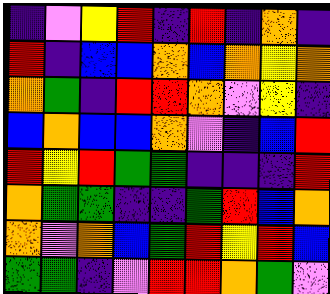[["indigo", "violet", "yellow", "red", "indigo", "red", "indigo", "orange", "indigo"], ["red", "indigo", "blue", "blue", "orange", "blue", "orange", "yellow", "orange"], ["orange", "green", "indigo", "red", "red", "orange", "violet", "yellow", "indigo"], ["blue", "orange", "blue", "blue", "orange", "violet", "indigo", "blue", "red"], ["red", "yellow", "red", "green", "green", "indigo", "indigo", "indigo", "red"], ["orange", "green", "green", "indigo", "indigo", "green", "red", "blue", "orange"], ["orange", "violet", "orange", "blue", "green", "red", "yellow", "red", "blue"], ["green", "green", "indigo", "violet", "red", "red", "orange", "green", "violet"]]